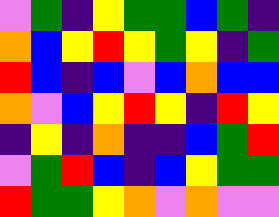[["violet", "green", "indigo", "yellow", "green", "green", "blue", "green", "indigo"], ["orange", "blue", "yellow", "red", "yellow", "green", "yellow", "indigo", "green"], ["red", "blue", "indigo", "blue", "violet", "blue", "orange", "blue", "blue"], ["orange", "violet", "blue", "yellow", "red", "yellow", "indigo", "red", "yellow"], ["indigo", "yellow", "indigo", "orange", "indigo", "indigo", "blue", "green", "red"], ["violet", "green", "red", "blue", "indigo", "blue", "yellow", "green", "green"], ["red", "green", "green", "yellow", "orange", "violet", "orange", "violet", "violet"]]